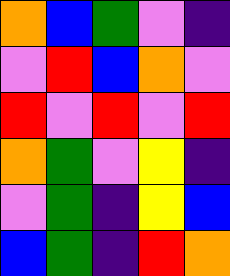[["orange", "blue", "green", "violet", "indigo"], ["violet", "red", "blue", "orange", "violet"], ["red", "violet", "red", "violet", "red"], ["orange", "green", "violet", "yellow", "indigo"], ["violet", "green", "indigo", "yellow", "blue"], ["blue", "green", "indigo", "red", "orange"]]